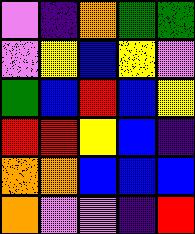[["violet", "indigo", "orange", "green", "green"], ["violet", "yellow", "blue", "yellow", "violet"], ["green", "blue", "red", "blue", "yellow"], ["red", "red", "yellow", "blue", "indigo"], ["orange", "orange", "blue", "blue", "blue"], ["orange", "violet", "violet", "indigo", "red"]]